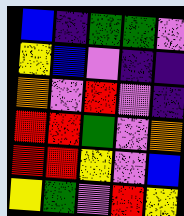[["blue", "indigo", "green", "green", "violet"], ["yellow", "blue", "violet", "indigo", "indigo"], ["orange", "violet", "red", "violet", "indigo"], ["red", "red", "green", "violet", "orange"], ["red", "red", "yellow", "violet", "blue"], ["yellow", "green", "violet", "red", "yellow"]]